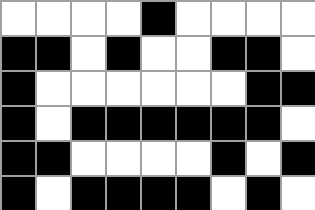[["white", "white", "white", "white", "black", "white", "white", "white", "white"], ["black", "black", "white", "black", "white", "white", "black", "black", "white"], ["black", "white", "white", "white", "white", "white", "white", "black", "black"], ["black", "white", "black", "black", "black", "black", "black", "black", "white"], ["black", "black", "white", "white", "white", "white", "black", "white", "black"], ["black", "white", "black", "black", "black", "black", "white", "black", "white"]]